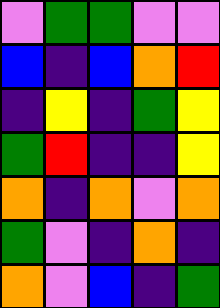[["violet", "green", "green", "violet", "violet"], ["blue", "indigo", "blue", "orange", "red"], ["indigo", "yellow", "indigo", "green", "yellow"], ["green", "red", "indigo", "indigo", "yellow"], ["orange", "indigo", "orange", "violet", "orange"], ["green", "violet", "indigo", "orange", "indigo"], ["orange", "violet", "blue", "indigo", "green"]]